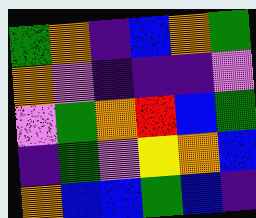[["green", "orange", "indigo", "blue", "orange", "green"], ["orange", "violet", "indigo", "indigo", "indigo", "violet"], ["violet", "green", "orange", "red", "blue", "green"], ["indigo", "green", "violet", "yellow", "orange", "blue"], ["orange", "blue", "blue", "green", "blue", "indigo"]]